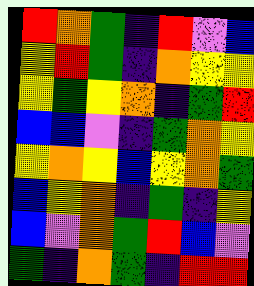[["red", "orange", "green", "indigo", "red", "violet", "blue"], ["yellow", "red", "green", "indigo", "orange", "yellow", "yellow"], ["yellow", "green", "yellow", "orange", "indigo", "green", "red"], ["blue", "blue", "violet", "indigo", "green", "orange", "yellow"], ["yellow", "orange", "yellow", "blue", "yellow", "orange", "green"], ["blue", "yellow", "orange", "indigo", "green", "indigo", "yellow"], ["blue", "violet", "orange", "green", "red", "blue", "violet"], ["green", "indigo", "orange", "green", "indigo", "red", "red"]]